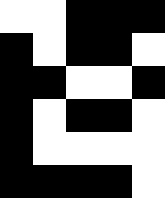[["white", "white", "black", "black", "black"], ["black", "white", "black", "black", "white"], ["black", "black", "white", "white", "black"], ["black", "white", "black", "black", "white"], ["black", "white", "white", "white", "white"], ["black", "black", "black", "black", "white"]]